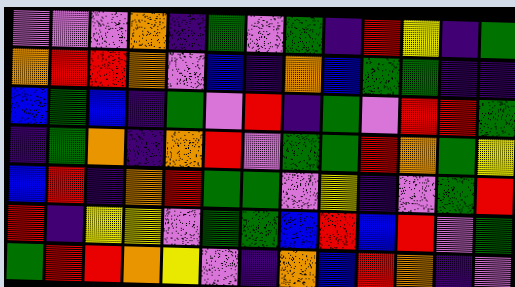[["violet", "violet", "violet", "orange", "indigo", "green", "violet", "green", "indigo", "red", "yellow", "indigo", "green"], ["orange", "red", "red", "orange", "violet", "blue", "indigo", "orange", "blue", "green", "green", "indigo", "indigo"], ["blue", "green", "blue", "indigo", "green", "violet", "red", "indigo", "green", "violet", "red", "red", "green"], ["indigo", "green", "orange", "indigo", "orange", "red", "violet", "green", "green", "red", "orange", "green", "yellow"], ["blue", "red", "indigo", "orange", "red", "green", "green", "violet", "yellow", "indigo", "violet", "green", "red"], ["red", "indigo", "yellow", "yellow", "violet", "green", "green", "blue", "red", "blue", "red", "violet", "green"], ["green", "red", "red", "orange", "yellow", "violet", "indigo", "orange", "blue", "red", "orange", "indigo", "violet"]]